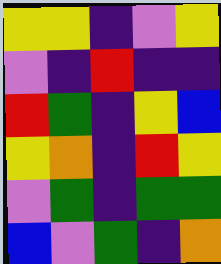[["yellow", "yellow", "indigo", "violet", "yellow"], ["violet", "indigo", "red", "indigo", "indigo"], ["red", "green", "indigo", "yellow", "blue"], ["yellow", "orange", "indigo", "red", "yellow"], ["violet", "green", "indigo", "green", "green"], ["blue", "violet", "green", "indigo", "orange"]]